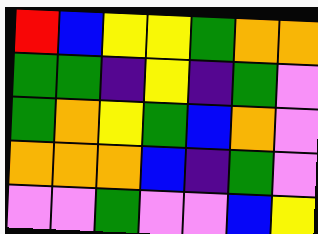[["red", "blue", "yellow", "yellow", "green", "orange", "orange"], ["green", "green", "indigo", "yellow", "indigo", "green", "violet"], ["green", "orange", "yellow", "green", "blue", "orange", "violet"], ["orange", "orange", "orange", "blue", "indigo", "green", "violet"], ["violet", "violet", "green", "violet", "violet", "blue", "yellow"]]